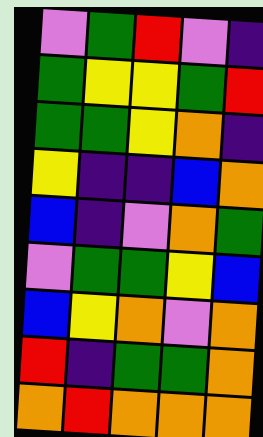[["violet", "green", "red", "violet", "indigo"], ["green", "yellow", "yellow", "green", "red"], ["green", "green", "yellow", "orange", "indigo"], ["yellow", "indigo", "indigo", "blue", "orange"], ["blue", "indigo", "violet", "orange", "green"], ["violet", "green", "green", "yellow", "blue"], ["blue", "yellow", "orange", "violet", "orange"], ["red", "indigo", "green", "green", "orange"], ["orange", "red", "orange", "orange", "orange"]]